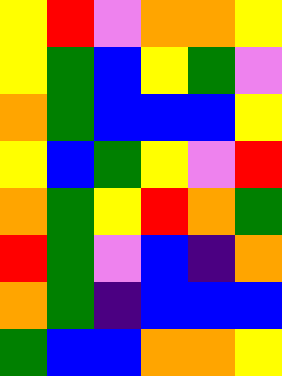[["yellow", "red", "violet", "orange", "orange", "yellow"], ["yellow", "green", "blue", "yellow", "green", "violet"], ["orange", "green", "blue", "blue", "blue", "yellow"], ["yellow", "blue", "green", "yellow", "violet", "red"], ["orange", "green", "yellow", "red", "orange", "green"], ["red", "green", "violet", "blue", "indigo", "orange"], ["orange", "green", "indigo", "blue", "blue", "blue"], ["green", "blue", "blue", "orange", "orange", "yellow"]]